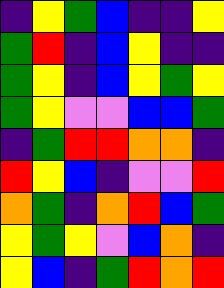[["indigo", "yellow", "green", "blue", "indigo", "indigo", "yellow"], ["green", "red", "indigo", "blue", "yellow", "indigo", "indigo"], ["green", "yellow", "indigo", "blue", "yellow", "green", "yellow"], ["green", "yellow", "violet", "violet", "blue", "blue", "green"], ["indigo", "green", "red", "red", "orange", "orange", "indigo"], ["red", "yellow", "blue", "indigo", "violet", "violet", "red"], ["orange", "green", "indigo", "orange", "red", "blue", "green"], ["yellow", "green", "yellow", "violet", "blue", "orange", "indigo"], ["yellow", "blue", "indigo", "green", "red", "orange", "red"]]